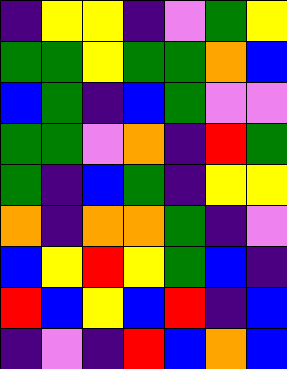[["indigo", "yellow", "yellow", "indigo", "violet", "green", "yellow"], ["green", "green", "yellow", "green", "green", "orange", "blue"], ["blue", "green", "indigo", "blue", "green", "violet", "violet"], ["green", "green", "violet", "orange", "indigo", "red", "green"], ["green", "indigo", "blue", "green", "indigo", "yellow", "yellow"], ["orange", "indigo", "orange", "orange", "green", "indigo", "violet"], ["blue", "yellow", "red", "yellow", "green", "blue", "indigo"], ["red", "blue", "yellow", "blue", "red", "indigo", "blue"], ["indigo", "violet", "indigo", "red", "blue", "orange", "blue"]]